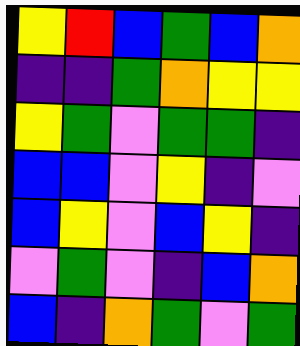[["yellow", "red", "blue", "green", "blue", "orange"], ["indigo", "indigo", "green", "orange", "yellow", "yellow"], ["yellow", "green", "violet", "green", "green", "indigo"], ["blue", "blue", "violet", "yellow", "indigo", "violet"], ["blue", "yellow", "violet", "blue", "yellow", "indigo"], ["violet", "green", "violet", "indigo", "blue", "orange"], ["blue", "indigo", "orange", "green", "violet", "green"]]